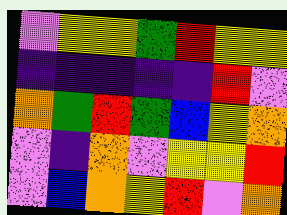[["violet", "yellow", "yellow", "green", "red", "yellow", "yellow"], ["indigo", "indigo", "indigo", "indigo", "indigo", "red", "violet"], ["orange", "green", "red", "green", "blue", "yellow", "orange"], ["violet", "indigo", "orange", "violet", "yellow", "yellow", "red"], ["violet", "blue", "orange", "yellow", "red", "violet", "orange"]]